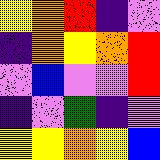[["yellow", "orange", "red", "indigo", "violet"], ["indigo", "orange", "yellow", "orange", "red"], ["violet", "blue", "violet", "violet", "red"], ["indigo", "violet", "green", "indigo", "violet"], ["yellow", "yellow", "orange", "yellow", "blue"]]